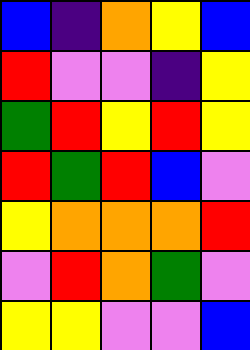[["blue", "indigo", "orange", "yellow", "blue"], ["red", "violet", "violet", "indigo", "yellow"], ["green", "red", "yellow", "red", "yellow"], ["red", "green", "red", "blue", "violet"], ["yellow", "orange", "orange", "orange", "red"], ["violet", "red", "orange", "green", "violet"], ["yellow", "yellow", "violet", "violet", "blue"]]